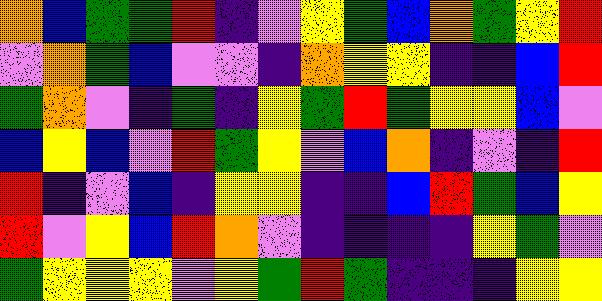[["orange", "blue", "green", "green", "red", "indigo", "violet", "yellow", "green", "blue", "orange", "green", "yellow", "red"], ["violet", "orange", "green", "blue", "violet", "violet", "indigo", "orange", "yellow", "yellow", "indigo", "indigo", "blue", "red"], ["green", "orange", "violet", "indigo", "green", "indigo", "yellow", "green", "red", "green", "yellow", "yellow", "blue", "violet"], ["blue", "yellow", "blue", "violet", "red", "green", "yellow", "violet", "blue", "orange", "indigo", "violet", "indigo", "red"], ["red", "indigo", "violet", "blue", "indigo", "yellow", "yellow", "indigo", "indigo", "blue", "red", "green", "blue", "yellow"], ["red", "violet", "yellow", "blue", "red", "orange", "violet", "indigo", "indigo", "indigo", "indigo", "yellow", "green", "violet"], ["green", "yellow", "yellow", "yellow", "violet", "yellow", "green", "red", "green", "indigo", "indigo", "indigo", "yellow", "yellow"]]